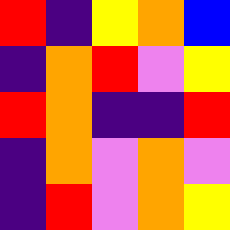[["red", "indigo", "yellow", "orange", "blue"], ["indigo", "orange", "red", "violet", "yellow"], ["red", "orange", "indigo", "indigo", "red"], ["indigo", "orange", "violet", "orange", "violet"], ["indigo", "red", "violet", "orange", "yellow"]]